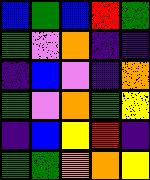[["blue", "green", "blue", "red", "green"], ["green", "violet", "orange", "indigo", "indigo"], ["indigo", "blue", "violet", "indigo", "orange"], ["green", "violet", "orange", "green", "yellow"], ["indigo", "blue", "yellow", "red", "indigo"], ["green", "green", "orange", "orange", "yellow"]]